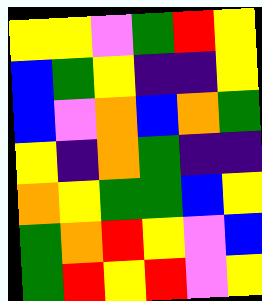[["yellow", "yellow", "violet", "green", "red", "yellow"], ["blue", "green", "yellow", "indigo", "indigo", "yellow"], ["blue", "violet", "orange", "blue", "orange", "green"], ["yellow", "indigo", "orange", "green", "indigo", "indigo"], ["orange", "yellow", "green", "green", "blue", "yellow"], ["green", "orange", "red", "yellow", "violet", "blue"], ["green", "red", "yellow", "red", "violet", "yellow"]]